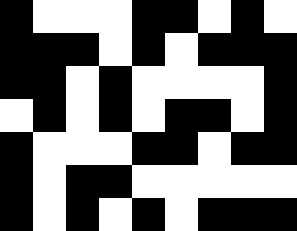[["black", "white", "white", "white", "black", "black", "white", "black", "white"], ["black", "black", "black", "white", "black", "white", "black", "black", "black"], ["black", "black", "white", "black", "white", "white", "white", "white", "black"], ["white", "black", "white", "black", "white", "black", "black", "white", "black"], ["black", "white", "white", "white", "black", "black", "white", "black", "black"], ["black", "white", "black", "black", "white", "white", "white", "white", "white"], ["black", "white", "black", "white", "black", "white", "black", "black", "black"]]